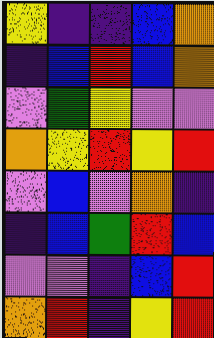[["yellow", "indigo", "indigo", "blue", "orange"], ["indigo", "blue", "red", "blue", "orange"], ["violet", "green", "yellow", "violet", "violet"], ["orange", "yellow", "red", "yellow", "red"], ["violet", "blue", "violet", "orange", "indigo"], ["indigo", "blue", "green", "red", "blue"], ["violet", "violet", "indigo", "blue", "red"], ["orange", "red", "indigo", "yellow", "red"]]